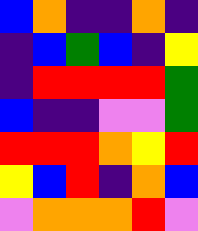[["blue", "orange", "indigo", "indigo", "orange", "indigo"], ["indigo", "blue", "green", "blue", "indigo", "yellow"], ["indigo", "red", "red", "red", "red", "green"], ["blue", "indigo", "indigo", "violet", "violet", "green"], ["red", "red", "red", "orange", "yellow", "red"], ["yellow", "blue", "red", "indigo", "orange", "blue"], ["violet", "orange", "orange", "orange", "red", "violet"]]